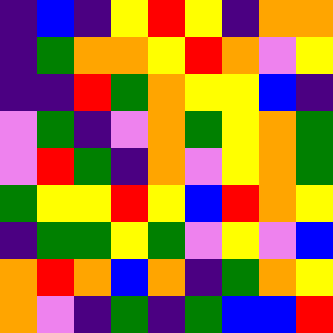[["indigo", "blue", "indigo", "yellow", "red", "yellow", "indigo", "orange", "orange"], ["indigo", "green", "orange", "orange", "yellow", "red", "orange", "violet", "yellow"], ["indigo", "indigo", "red", "green", "orange", "yellow", "yellow", "blue", "indigo"], ["violet", "green", "indigo", "violet", "orange", "green", "yellow", "orange", "green"], ["violet", "red", "green", "indigo", "orange", "violet", "yellow", "orange", "green"], ["green", "yellow", "yellow", "red", "yellow", "blue", "red", "orange", "yellow"], ["indigo", "green", "green", "yellow", "green", "violet", "yellow", "violet", "blue"], ["orange", "red", "orange", "blue", "orange", "indigo", "green", "orange", "yellow"], ["orange", "violet", "indigo", "green", "indigo", "green", "blue", "blue", "red"]]